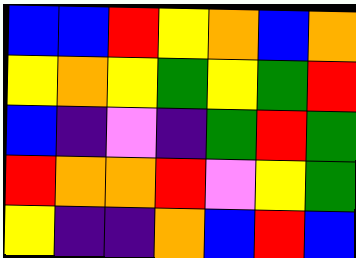[["blue", "blue", "red", "yellow", "orange", "blue", "orange"], ["yellow", "orange", "yellow", "green", "yellow", "green", "red"], ["blue", "indigo", "violet", "indigo", "green", "red", "green"], ["red", "orange", "orange", "red", "violet", "yellow", "green"], ["yellow", "indigo", "indigo", "orange", "blue", "red", "blue"]]